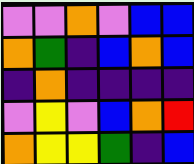[["violet", "violet", "orange", "violet", "blue", "blue"], ["orange", "green", "indigo", "blue", "orange", "blue"], ["indigo", "orange", "indigo", "indigo", "indigo", "indigo"], ["violet", "yellow", "violet", "blue", "orange", "red"], ["orange", "yellow", "yellow", "green", "indigo", "blue"]]